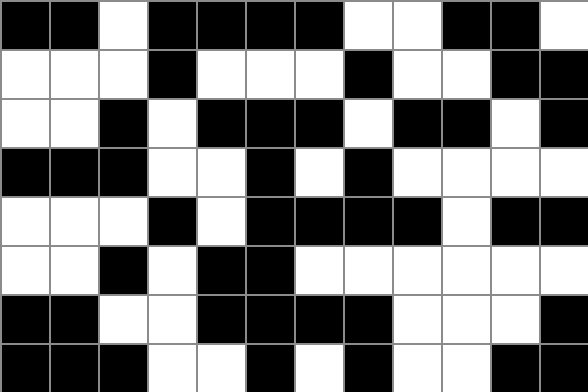[["black", "black", "white", "black", "black", "black", "black", "white", "white", "black", "black", "white"], ["white", "white", "white", "black", "white", "white", "white", "black", "white", "white", "black", "black"], ["white", "white", "black", "white", "black", "black", "black", "white", "black", "black", "white", "black"], ["black", "black", "black", "white", "white", "black", "white", "black", "white", "white", "white", "white"], ["white", "white", "white", "black", "white", "black", "black", "black", "black", "white", "black", "black"], ["white", "white", "black", "white", "black", "black", "white", "white", "white", "white", "white", "white"], ["black", "black", "white", "white", "black", "black", "black", "black", "white", "white", "white", "black"], ["black", "black", "black", "white", "white", "black", "white", "black", "white", "white", "black", "black"]]